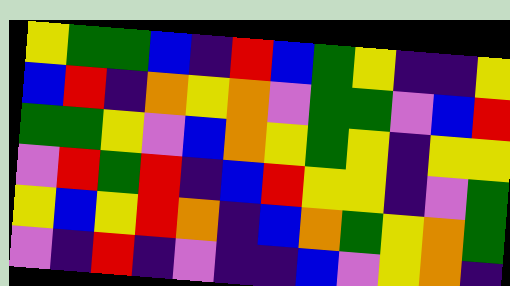[["yellow", "green", "green", "blue", "indigo", "red", "blue", "green", "yellow", "indigo", "indigo", "yellow"], ["blue", "red", "indigo", "orange", "yellow", "orange", "violet", "green", "green", "violet", "blue", "red"], ["green", "green", "yellow", "violet", "blue", "orange", "yellow", "green", "yellow", "indigo", "yellow", "yellow"], ["violet", "red", "green", "red", "indigo", "blue", "red", "yellow", "yellow", "indigo", "violet", "green"], ["yellow", "blue", "yellow", "red", "orange", "indigo", "blue", "orange", "green", "yellow", "orange", "green"], ["violet", "indigo", "red", "indigo", "violet", "indigo", "indigo", "blue", "violet", "yellow", "orange", "indigo"]]